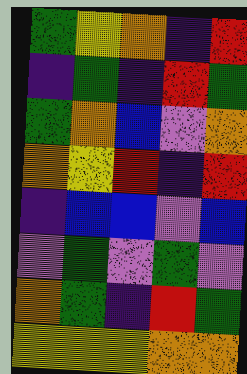[["green", "yellow", "orange", "indigo", "red"], ["indigo", "green", "indigo", "red", "green"], ["green", "orange", "blue", "violet", "orange"], ["orange", "yellow", "red", "indigo", "red"], ["indigo", "blue", "blue", "violet", "blue"], ["violet", "green", "violet", "green", "violet"], ["orange", "green", "indigo", "red", "green"], ["yellow", "yellow", "yellow", "orange", "orange"]]